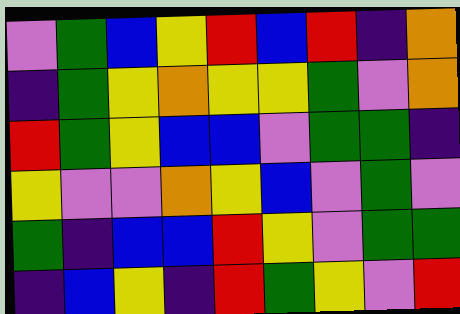[["violet", "green", "blue", "yellow", "red", "blue", "red", "indigo", "orange"], ["indigo", "green", "yellow", "orange", "yellow", "yellow", "green", "violet", "orange"], ["red", "green", "yellow", "blue", "blue", "violet", "green", "green", "indigo"], ["yellow", "violet", "violet", "orange", "yellow", "blue", "violet", "green", "violet"], ["green", "indigo", "blue", "blue", "red", "yellow", "violet", "green", "green"], ["indigo", "blue", "yellow", "indigo", "red", "green", "yellow", "violet", "red"]]